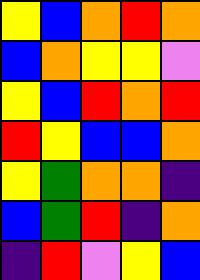[["yellow", "blue", "orange", "red", "orange"], ["blue", "orange", "yellow", "yellow", "violet"], ["yellow", "blue", "red", "orange", "red"], ["red", "yellow", "blue", "blue", "orange"], ["yellow", "green", "orange", "orange", "indigo"], ["blue", "green", "red", "indigo", "orange"], ["indigo", "red", "violet", "yellow", "blue"]]